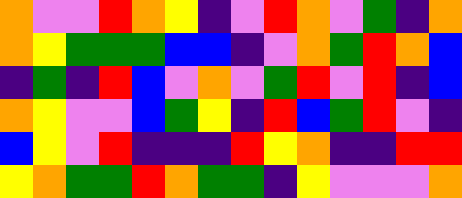[["orange", "violet", "violet", "red", "orange", "yellow", "indigo", "violet", "red", "orange", "violet", "green", "indigo", "orange"], ["orange", "yellow", "green", "green", "green", "blue", "blue", "indigo", "violet", "orange", "green", "red", "orange", "blue"], ["indigo", "green", "indigo", "red", "blue", "violet", "orange", "violet", "green", "red", "violet", "red", "indigo", "blue"], ["orange", "yellow", "violet", "violet", "blue", "green", "yellow", "indigo", "red", "blue", "green", "red", "violet", "indigo"], ["blue", "yellow", "violet", "red", "indigo", "indigo", "indigo", "red", "yellow", "orange", "indigo", "indigo", "red", "red"], ["yellow", "orange", "green", "green", "red", "orange", "green", "green", "indigo", "yellow", "violet", "violet", "violet", "orange"]]